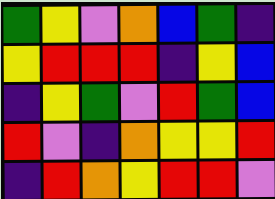[["green", "yellow", "violet", "orange", "blue", "green", "indigo"], ["yellow", "red", "red", "red", "indigo", "yellow", "blue"], ["indigo", "yellow", "green", "violet", "red", "green", "blue"], ["red", "violet", "indigo", "orange", "yellow", "yellow", "red"], ["indigo", "red", "orange", "yellow", "red", "red", "violet"]]